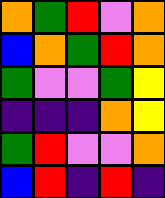[["orange", "green", "red", "violet", "orange"], ["blue", "orange", "green", "red", "orange"], ["green", "violet", "violet", "green", "yellow"], ["indigo", "indigo", "indigo", "orange", "yellow"], ["green", "red", "violet", "violet", "orange"], ["blue", "red", "indigo", "red", "indigo"]]